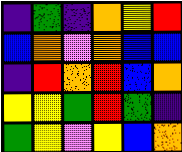[["indigo", "green", "indigo", "orange", "yellow", "red"], ["blue", "orange", "violet", "orange", "blue", "blue"], ["indigo", "red", "orange", "red", "blue", "orange"], ["yellow", "yellow", "green", "red", "green", "indigo"], ["green", "yellow", "violet", "yellow", "blue", "orange"]]